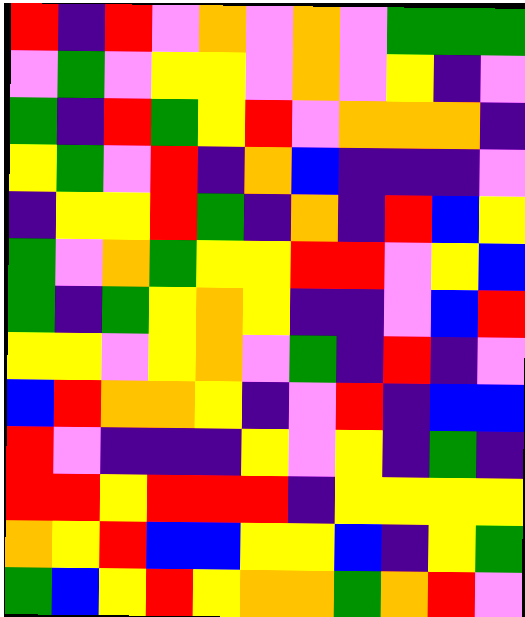[["red", "indigo", "red", "violet", "orange", "violet", "orange", "violet", "green", "green", "green"], ["violet", "green", "violet", "yellow", "yellow", "violet", "orange", "violet", "yellow", "indigo", "violet"], ["green", "indigo", "red", "green", "yellow", "red", "violet", "orange", "orange", "orange", "indigo"], ["yellow", "green", "violet", "red", "indigo", "orange", "blue", "indigo", "indigo", "indigo", "violet"], ["indigo", "yellow", "yellow", "red", "green", "indigo", "orange", "indigo", "red", "blue", "yellow"], ["green", "violet", "orange", "green", "yellow", "yellow", "red", "red", "violet", "yellow", "blue"], ["green", "indigo", "green", "yellow", "orange", "yellow", "indigo", "indigo", "violet", "blue", "red"], ["yellow", "yellow", "violet", "yellow", "orange", "violet", "green", "indigo", "red", "indigo", "violet"], ["blue", "red", "orange", "orange", "yellow", "indigo", "violet", "red", "indigo", "blue", "blue"], ["red", "violet", "indigo", "indigo", "indigo", "yellow", "violet", "yellow", "indigo", "green", "indigo"], ["red", "red", "yellow", "red", "red", "red", "indigo", "yellow", "yellow", "yellow", "yellow"], ["orange", "yellow", "red", "blue", "blue", "yellow", "yellow", "blue", "indigo", "yellow", "green"], ["green", "blue", "yellow", "red", "yellow", "orange", "orange", "green", "orange", "red", "violet"]]